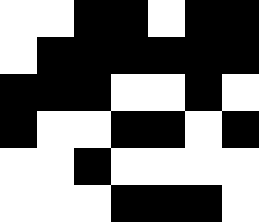[["white", "white", "black", "black", "white", "black", "black"], ["white", "black", "black", "black", "black", "black", "black"], ["black", "black", "black", "white", "white", "black", "white"], ["black", "white", "white", "black", "black", "white", "black"], ["white", "white", "black", "white", "white", "white", "white"], ["white", "white", "white", "black", "black", "black", "white"]]